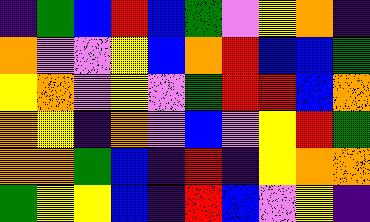[["indigo", "green", "blue", "red", "blue", "green", "violet", "yellow", "orange", "indigo"], ["orange", "violet", "violet", "yellow", "blue", "orange", "red", "blue", "blue", "green"], ["yellow", "orange", "violet", "yellow", "violet", "green", "red", "red", "blue", "orange"], ["orange", "yellow", "indigo", "orange", "violet", "blue", "violet", "yellow", "red", "green"], ["orange", "orange", "green", "blue", "indigo", "red", "indigo", "yellow", "orange", "orange"], ["green", "yellow", "yellow", "blue", "indigo", "red", "blue", "violet", "yellow", "indigo"]]